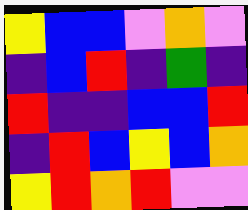[["yellow", "blue", "blue", "violet", "orange", "violet"], ["indigo", "blue", "red", "indigo", "green", "indigo"], ["red", "indigo", "indigo", "blue", "blue", "red"], ["indigo", "red", "blue", "yellow", "blue", "orange"], ["yellow", "red", "orange", "red", "violet", "violet"]]